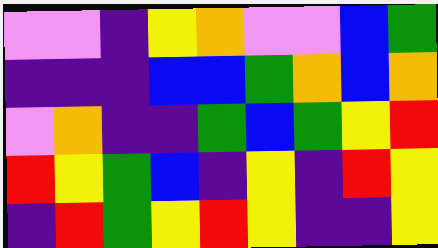[["violet", "violet", "indigo", "yellow", "orange", "violet", "violet", "blue", "green"], ["indigo", "indigo", "indigo", "blue", "blue", "green", "orange", "blue", "orange"], ["violet", "orange", "indigo", "indigo", "green", "blue", "green", "yellow", "red"], ["red", "yellow", "green", "blue", "indigo", "yellow", "indigo", "red", "yellow"], ["indigo", "red", "green", "yellow", "red", "yellow", "indigo", "indigo", "yellow"]]